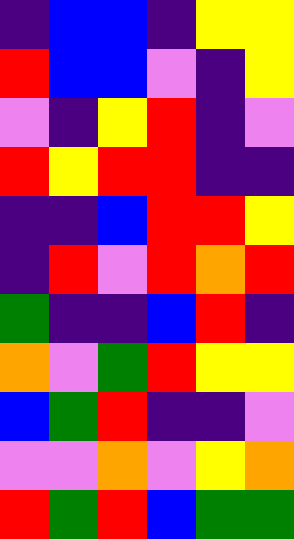[["indigo", "blue", "blue", "indigo", "yellow", "yellow"], ["red", "blue", "blue", "violet", "indigo", "yellow"], ["violet", "indigo", "yellow", "red", "indigo", "violet"], ["red", "yellow", "red", "red", "indigo", "indigo"], ["indigo", "indigo", "blue", "red", "red", "yellow"], ["indigo", "red", "violet", "red", "orange", "red"], ["green", "indigo", "indigo", "blue", "red", "indigo"], ["orange", "violet", "green", "red", "yellow", "yellow"], ["blue", "green", "red", "indigo", "indigo", "violet"], ["violet", "violet", "orange", "violet", "yellow", "orange"], ["red", "green", "red", "blue", "green", "green"]]